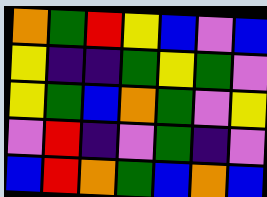[["orange", "green", "red", "yellow", "blue", "violet", "blue"], ["yellow", "indigo", "indigo", "green", "yellow", "green", "violet"], ["yellow", "green", "blue", "orange", "green", "violet", "yellow"], ["violet", "red", "indigo", "violet", "green", "indigo", "violet"], ["blue", "red", "orange", "green", "blue", "orange", "blue"]]